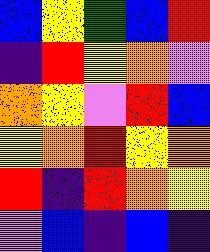[["blue", "yellow", "green", "blue", "red"], ["indigo", "red", "yellow", "orange", "violet"], ["orange", "yellow", "violet", "red", "blue"], ["yellow", "orange", "red", "yellow", "orange"], ["red", "indigo", "red", "orange", "yellow"], ["violet", "blue", "indigo", "blue", "indigo"]]